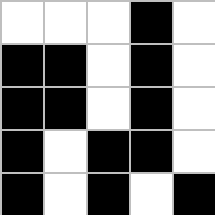[["white", "white", "white", "black", "white"], ["black", "black", "white", "black", "white"], ["black", "black", "white", "black", "white"], ["black", "white", "black", "black", "white"], ["black", "white", "black", "white", "black"]]